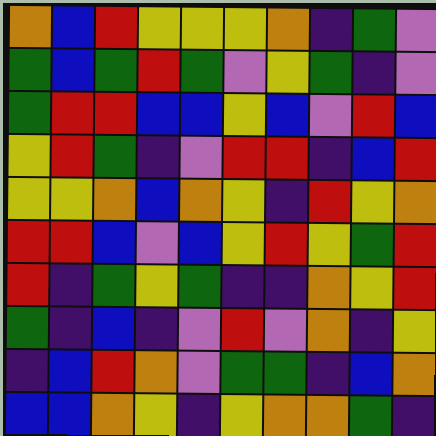[["orange", "blue", "red", "yellow", "yellow", "yellow", "orange", "indigo", "green", "violet"], ["green", "blue", "green", "red", "green", "violet", "yellow", "green", "indigo", "violet"], ["green", "red", "red", "blue", "blue", "yellow", "blue", "violet", "red", "blue"], ["yellow", "red", "green", "indigo", "violet", "red", "red", "indigo", "blue", "red"], ["yellow", "yellow", "orange", "blue", "orange", "yellow", "indigo", "red", "yellow", "orange"], ["red", "red", "blue", "violet", "blue", "yellow", "red", "yellow", "green", "red"], ["red", "indigo", "green", "yellow", "green", "indigo", "indigo", "orange", "yellow", "red"], ["green", "indigo", "blue", "indigo", "violet", "red", "violet", "orange", "indigo", "yellow"], ["indigo", "blue", "red", "orange", "violet", "green", "green", "indigo", "blue", "orange"], ["blue", "blue", "orange", "yellow", "indigo", "yellow", "orange", "orange", "green", "indigo"]]